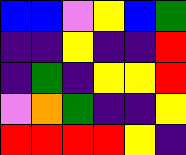[["blue", "blue", "violet", "yellow", "blue", "green"], ["indigo", "indigo", "yellow", "indigo", "indigo", "red"], ["indigo", "green", "indigo", "yellow", "yellow", "red"], ["violet", "orange", "green", "indigo", "indigo", "yellow"], ["red", "red", "red", "red", "yellow", "indigo"]]